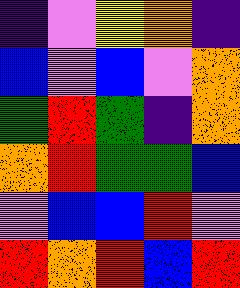[["indigo", "violet", "yellow", "orange", "indigo"], ["blue", "violet", "blue", "violet", "orange"], ["green", "red", "green", "indigo", "orange"], ["orange", "red", "green", "green", "blue"], ["violet", "blue", "blue", "red", "violet"], ["red", "orange", "red", "blue", "red"]]